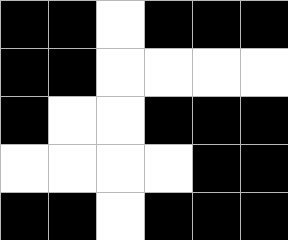[["black", "black", "white", "black", "black", "black"], ["black", "black", "white", "white", "white", "white"], ["black", "white", "white", "black", "black", "black"], ["white", "white", "white", "white", "black", "black"], ["black", "black", "white", "black", "black", "black"]]